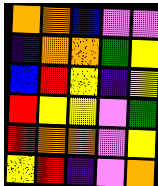[["orange", "orange", "blue", "violet", "violet"], ["indigo", "orange", "orange", "green", "yellow"], ["blue", "red", "yellow", "indigo", "yellow"], ["red", "yellow", "yellow", "violet", "green"], ["red", "orange", "orange", "violet", "yellow"], ["yellow", "red", "indigo", "violet", "orange"]]